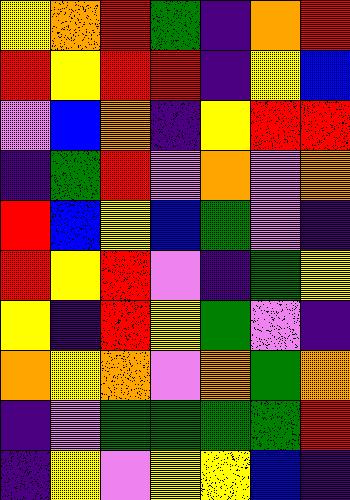[["yellow", "orange", "red", "green", "indigo", "orange", "red"], ["red", "yellow", "red", "red", "indigo", "yellow", "blue"], ["violet", "blue", "orange", "indigo", "yellow", "red", "red"], ["indigo", "green", "red", "violet", "orange", "violet", "orange"], ["red", "blue", "yellow", "blue", "green", "violet", "indigo"], ["red", "yellow", "red", "violet", "indigo", "green", "yellow"], ["yellow", "indigo", "red", "yellow", "green", "violet", "indigo"], ["orange", "yellow", "orange", "violet", "orange", "green", "orange"], ["indigo", "violet", "green", "green", "green", "green", "red"], ["indigo", "yellow", "violet", "yellow", "yellow", "blue", "indigo"]]